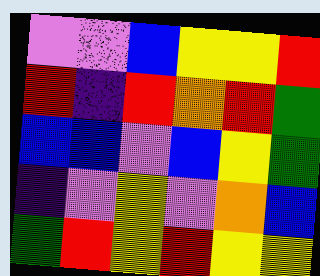[["violet", "violet", "blue", "yellow", "yellow", "red"], ["red", "indigo", "red", "orange", "red", "green"], ["blue", "blue", "violet", "blue", "yellow", "green"], ["indigo", "violet", "yellow", "violet", "orange", "blue"], ["green", "red", "yellow", "red", "yellow", "yellow"]]